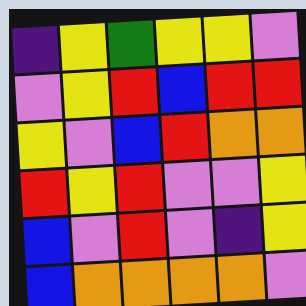[["indigo", "yellow", "green", "yellow", "yellow", "violet"], ["violet", "yellow", "red", "blue", "red", "red"], ["yellow", "violet", "blue", "red", "orange", "orange"], ["red", "yellow", "red", "violet", "violet", "yellow"], ["blue", "violet", "red", "violet", "indigo", "yellow"], ["blue", "orange", "orange", "orange", "orange", "violet"]]